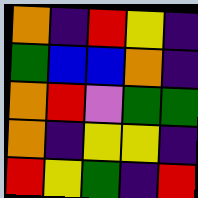[["orange", "indigo", "red", "yellow", "indigo"], ["green", "blue", "blue", "orange", "indigo"], ["orange", "red", "violet", "green", "green"], ["orange", "indigo", "yellow", "yellow", "indigo"], ["red", "yellow", "green", "indigo", "red"]]